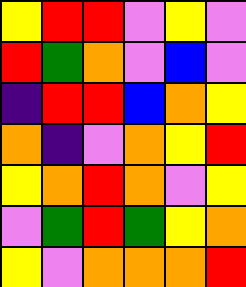[["yellow", "red", "red", "violet", "yellow", "violet"], ["red", "green", "orange", "violet", "blue", "violet"], ["indigo", "red", "red", "blue", "orange", "yellow"], ["orange", "indigo", "violet", "orange", "yellow", "red"], ["yellow", "orange", "red", "orange", "violet", "yellow"], ["violet", "green", "red", "green", "yellow", "orange"], ["yellow", "violet", "orange", "orange", "orange", "red"]]